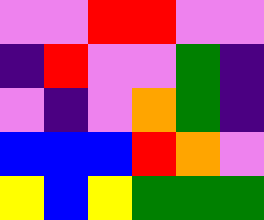[["violet", "violet", "red", "red", "violet", "violet"], ["indigo", "red", "violet", "violet", "green", "indigo"], ["violet", "indigo", "violet", "orange", "green", "indigo"], ["blue", "blue", "blue", "red", "orange", "violet"], ["yellow", "blue", "yellow", "green", "green", "green"]]